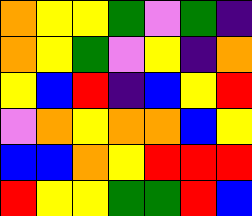[["orange", "yellow", "yellow", "green", "violet", "green", "indigo"], ["orange", "yellow", "green", "violet", "yellow", "indigo", "orange"], ["yellow", "blue", "red", "indigo", "blue", "yellow", "red"], ["violet", "orange", "yellow", "orange", "orange", "blue", "yellow"], ["blue", "blue", "orange", "yellow", "red", "red", "red"], ["red", "yellow", "yellow", "green", "green", "red", "blue"]]